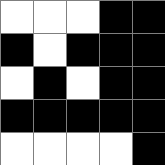[["white", "white", "white", "black", "black"], ["black", "white", "black", "black", "black"], ["white", "black", "white", "black", "black"], ["black", "black", "black", "black", "black"], ["white", "white", "white", "white", "black"]]